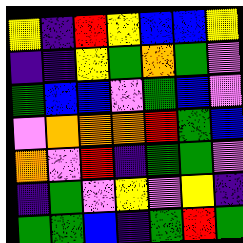[["yellow", "indigo", "red", "yellow", "blue", "blue", "yellow"], ["indigo", "indigo", "yellow", "green", "orange", "green", "violet"], ["green", "blue", "blue", "violet", "green", "blue", "violet"], ["violet", "orange", "orange", "orange", "red", "green", "blue"], ["orange", "violet", "red", "indigo", "green", "green", "violet"], ["indigo", "green", "violet", "yellow", "violet", "yellow", "indigo"], ["green", "green", "blue", "indigo", "green", "red", "green"]]